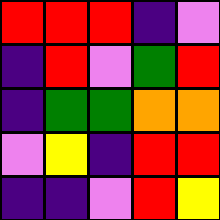[["red", "red", "red", "indigo", "violet"], ["indigo", "red", "violet", "green", "red"], ["indigo", "green", "green", "orange", "orange"], ["violet", "yellow", "indigo", "red", "red"], ["indigo", "indigo", "violet", "red", "yellow"]]